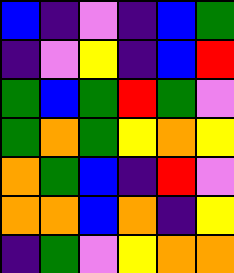[["blue", "indigo", "violet", "indigo", "blue", "green"], ["indigo", "violet", "yellow", "indigo", "blue", "red"], ["green", "blue", "green", "red", "green", "violet"], ["green", "orange", "green", "yellow", "orange", "yellow"], ["orange", "green", "blue", "indigo", "red", "violet"], ["orange", "orange", "blue", "orange", "indigo", "yellow"], ["indigo", "green", "violet", "yellow", "orange", "orange"]]